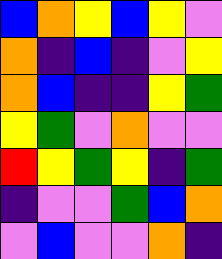[["blue", "orange", "yellow", "blue", "yellow", "violet"], ["orange", "indigo", "blue", "indigo", "violet", "yellow"], ["orange", "blue", "indigo", "indigo", "yellow", "green"], ["yellow", "green", "violet", "orange", "violet", "violet"], ["red", "yellow", "green", "yellow", "indigo", "green"], ["indigo", "violet", "violet", "green", "blue", "orange"], ["violet", "blue", "violet", "violet", "orange", "indigo"]]